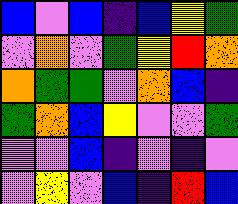[["blue", "violet", "blue", "indigo", "blue", "yellow", "green"], ["violet", "orange", "violet", "green", "yellow", "red", "orange"], ["orange", "green", "green", "violet", "orange", "blue", "indigo"], ["green", "orange", "blue", "yellow", "violet", "violet", "green"], ["violet", "violet", "blue", "indigo", "violet", "indigo", "violet"], ["violet", "yellow", "violet", "blue", "indigo", "red", "blue"]]